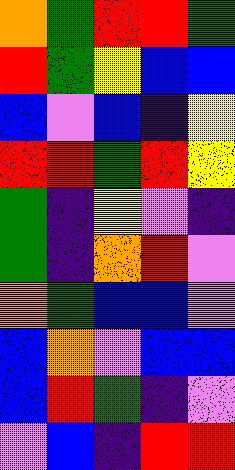[["orange", "green", "red", "red", "green"], ["red", "green", "yellow", "blue", "blue"], ["blue", "violet", "blue", "indigo", "yellow"], ["red", "red", "green", "red", "yellow"], ["green", "indigo", "yellow", "violet", "indigo"], ["green", "indigo", "orange", "red", "violet"], ["orange", "green", "blue", "blue", "violet"], ["blue", "orange", "violet", "blue", "blue"], ["blue", "red", "green", "indigo", "violet"], ["violet", "blue", "indigo", "red", "red"]]